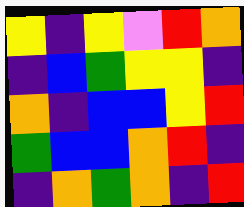[["yellow", "indigo", "yellow", "violet", "red", "orange"], ["indigo", "blue", "green", "yellow", "yellow", "indigo"], ["orange", "indigo", "blue", "blue", "yellow", "red"], ["green", "blue", "blue", "orange", "red", "indigo"], ["indigo", "orange", "green", "orange", "indigo", "red"]]